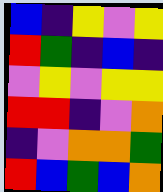[["blue", "indigo", "yellow", "violet", "yellow"], ["red", "green", "indigo", "blue", "indigo"], ["violet", "yellow", "violet", "yellow", "yellow"], ["red", "red", "indigo", "violet", "orange"], ["indigo", "violet", "orange", "orange", "green"], ["red", "blue", "green", "blue", "orange"]]